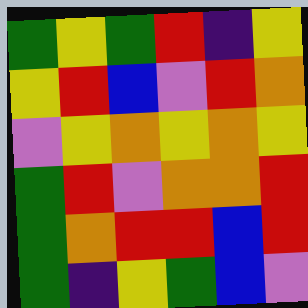[["green", "yellow", "green", "red", "indigo", "yellow"], ["yellow", "red", "blue", "violet", "red", "orange"], ["violet", "yellow", "orange", "yellow", "orange", "yellow"], ["green", "red", "violet", "orange", "orange", "red"], ["green", "orange", "red", "red", "blue", "red"], ["green", "indigo", "yellow", "green", "blue", "violet"]]